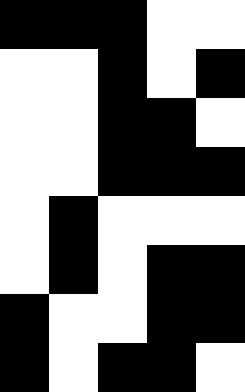[["black", "black", "black", "white", "white"], ["white", "white", "black", "white", "black"], ["white", "white", "black", "black", "white"], ["white", "white", "black", "black", "black"], ["white", "black", "white", "white", "white"], ["white", "black", "white", "black", "black"], ["black", "white", "white", "black", "black"], ["black", "white", "black", "black", "white"]]